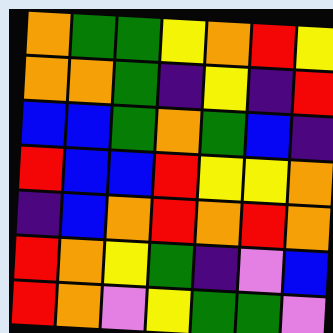[["orange", "green", "green", "yellow", "orange", "red", "yellow"], ["orange", "orange", "green", "indigo", "yellow", "indigo", "red"], ["blue", "blue", "green", "orange", "green", "blue", "indigo"], ["red", "blue", "blue", "red", "yellow", "yellow", "orange"], ["indigo", "blue", "orange", "red", "orange", "red", "orange"], ["red", "orange", "yellow", "green", "indigo", "violet", "blue"], ["red", "orange", "violet", "yellow", "green", "green", "violet"]]